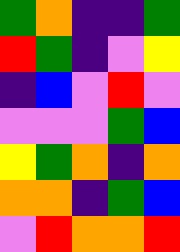[["green", "orange", "indigo", "indigo", "green"], ["red", "green", "indigo", "violet", "yellow"], ["indigo", "blue", "violet", "red", "violet"], ["violet", "violet", "violet", "green", "blue"], ["yellow", "green", "orange", "indigo", "orange"], ["orange", "orange", "indigo", "green", "blue"], ["violet", "red", "orange", "orange", "red"]]